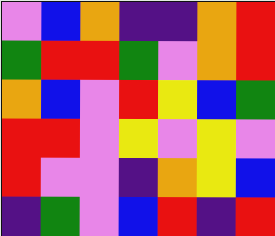[["violet", "blue", "orange", "indigo", "indigo", "orange", "red"], ["green", "red", "red", "green", "violet", "orange", "red"], ["orange", "blue", "violet", "red", "yellow", "blue", "green"], ["red", "red", "violet", "yellow", "violet", "yellow", "violet"], ["red", "violet", "violet", "indigo", "orange", "yellow", "blue"], ["indigo", "green", "violet", "blue", "red", "indigo", "red"]]